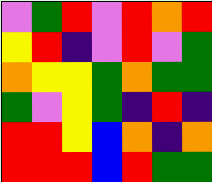[["violet", "green", "red", "violet", "red", "orange", "red"], ["yellow", "red", "indigo", "violet", "red", "violet", "green"], ["orange", "yellow", "yellow", "green", "orange", "green", "green"], ["green", "violet", "yellow", "green", "indigo", "red", "indigo"], ["red", "red", "yellow", "blue", "orange", "indigo", "orange"], ["red", "red", "red", "blue", "red", "green", "green"]]